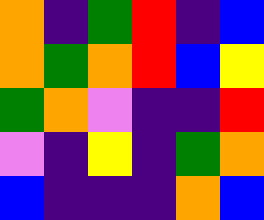[["orange", "indigo", "green", "red", "indigo", "blue"], ["orange", "green", "orange", "red", "blue", "yellow"], ["green", "orange", "violet", "indigo", "indigo", "red"], ["violet", "indigo", "yellow", "indigo", "green", "orange"], ["blue", "indigo", "indigo", "indigo", "orange", "blue"]]